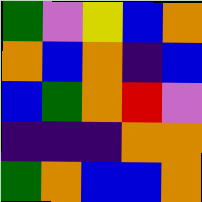[["green", "violet", "yellow", "blue", "orange"], ["orange", "blue", "orange", "indigo", "blue"], ["blue", "green", "orange", "red", "violet"], ["indigo", "indigo", "indigo", "orange", "orange"], ["green", "orange", "blue", "blue", "orange"]]